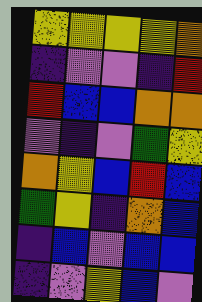[["yellow", "yellow", "yellow", "yellow", "orange"], ["indigo", "violet", "violet", "indigo", "red"], ["red", "blue", "blue", "orange", "orange"], ["violet", "indigo", "violet", "green", "yellow"], ["orange", "yellow", "blue", "red", "blue"], ["green", "yellow", "indigo", "orange", "blue"], ["indigo", "blue", "violet", "blue", "blue"], ["indigo", "violet", "yellow", "blue", "violet"]]